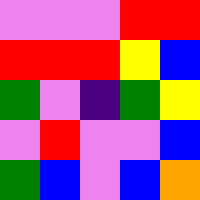[["violet", "violet", "violet", "red", "red"], ["red", "red", "red", "yellow", "blue"], ["green", "violet", "indigo", "green", "yellow"], ["violet", "red", "violet", "violet", "blue"], ["green", "blue", "violet", "blue", "orange"]]